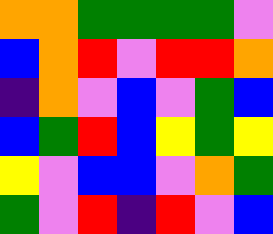[["orange", "orange", "green", "green", "green", "green", "violet"], ["blue", "orange", "red", "violet", "red", "red", "orange"], ["indigo", "orange", "violet", "blue", "violet", "green", "blue"], ["blue", "green", "red", "blue", "yellow", "green", "yellow"], ["yellow", "violet", "blue", "blue", "violet", "orange", "green"], ["green", "violet", "red", "indigo", "red", "violet", "blue"]]